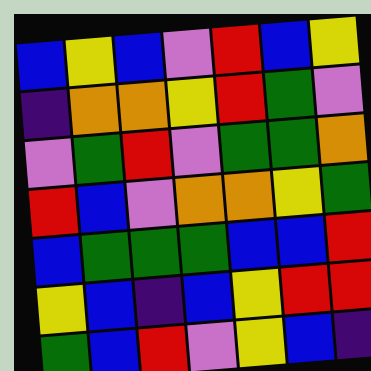[["blue", "yellow", "blue", "violet", "red", "blue", "yellow"], ["indigo", "orange", "orange", "yellow", "red", "green", "violet"], ["violet", "green", "red", "violet", "green", "green", "orange"], ["red", "blue", "violet", "orange", "orange", "yellow", "green"], ["blue", "green", "green", "green", "blue", "blue", "red"], ["yellow", "blue", "indigo", "blue", "yellow", "red", "red"], ["green", "blue", "red", "violet", "yellow", "blue", "indigo"]]